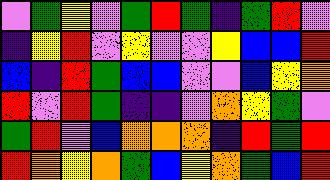[["violet", "green", "yellow", "violet", "green", "red", "green", "indigo", "green", "red", "violet"], ["indigo", "yellow", "red", "violet", "yellow", "violet", "violet", "yellow", "blue", "blue", "red"], ["blue", "indigo", "red", "green", "blue", "blue", "violet", "violet", "blue", "yellow", "orange"], ["red", "violet", "red", "green", "indigo", "indigo", "violet", "orange", "yellow", "green", "violet"], ["green", "red", "violet", "blue", "orange", "orange", "orange", "indigo", "red", "green", "red"], ["red", "orange", "yellow", "orange", "green", "blue", "yellow", "orange", "green", "blue", "red"]]